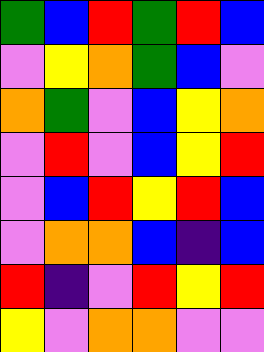[["green", "blue", "red", "green", "red", "blue"], ["violet", "yellow", "orange", "green", "blue", "violet"], ["orange", "green", "violet", "blue", "yellow", "orange"], ["violet", "red", "violet", "blue", "yellow", "red"], ["violet", "blue", "red", "yellow", "red", "blue"], ["violet", "orange", "orange", "blue", "indigo", "blue"], ["red", "indigo", "violet", "red", "yellow", "red"], ["yellow", "violet", "orange", "orange", "violet", "violet"]]